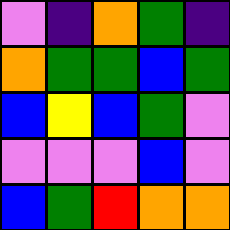[["violet", "indigo", "orange", "green", "indigo"], ["orange", "green", "green", "blue", "green"], ["blue", "yellow", "blue", "green", "violet"], ["violet", "violet", "violet", "blue", "violet"], ["blue", "green", "red", "orange", "orange"]]